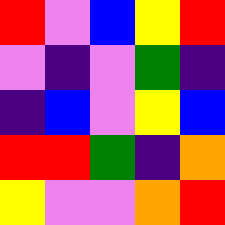[["red", "violet", "blue", "yellow", "red"], ["violet", "indigo", "violet", "green", "indigo"], ["indigo", "blue", "violet", "yellow", "blue"], ["red", "red", "green", "indigo", "orange"], ["yellow", "violet", "violet", "orange", "red"]]